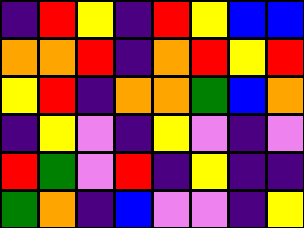[["indigo", "red", "yellow", "indigo", "red", "yellow", "blue", "blue"], ["orange", "orange", "red", "indigo", "orange", "red", "yellow", "red"], ["yellow", "red", "indigo", "orange", "orange", "green", "blue", "orange"], ["indigo", "yellow", "violet", "indigo", "yellow", "violet", "indigo", "violet"], ["red", "green", "violet", "red", "indigo", "yellow", "indigo", "indigo"], ["green", "orange", "indigo", "blue", "violet", "violet", "indigo", "yellow"]]